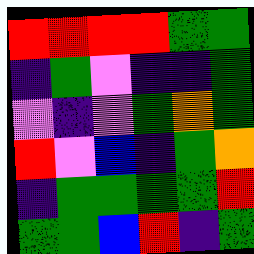[["red", "red", "red", "red", "green", "green"], ["indigo", "green", "violet", "indigo", "indigo", "green"], ["violet", "indigo", "violet", "green", "orange", "green"], ["red", "violet", "blue", "indigo", "green", "orange"], ["indigo", "green", "green", "green", "green", "red"], ["green", "green", "blue", "red", "indigo", "green"]]